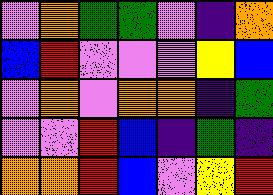[["violet", "orange", "green", "green", "violet", "indigo", "orange"], ["blue", "red", "violet", "violet", "violet", "yellow", "blue"], ["violet", "orange", "violet", "orange", "orange", "indigo", "green"], ["violet", "violet", "red", "blue", "indigo", "green", "indigo"], ["orange", "orange", "red", "blue", "violet", "yellow", "red"]]